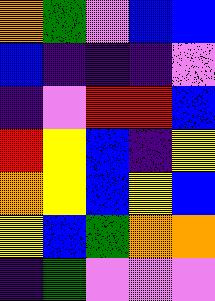[["orange", "green", "violet", "blue", "blue"], ["blue", "indigo", "indigo", "indigo", "violet"], ["indigo", "violet", "red", "red", "blue"], ["red", "yellow", "blue", "indigo", "yellow"], ["orange", "yellow", "blue", "yellow", "blue"], ["yellow", "blue", "green", "orange", "orange"], ["indigo", "green", "violet", "violet", "violet"]]